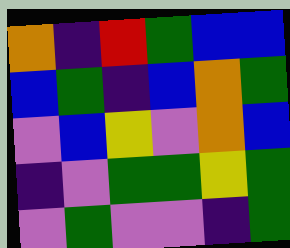[["orange", "indigo", "red", "green", "blue", "blue"], ["blue", "green", "indigo", "blue", "orange", "green"], ["violet", "blue", "yellow", "violet", "orange", "blue"], ["indigo", "violet", "green", "green", "yellow", "green"], ["violet", "green", "violet", "violet", "indigo", "green"]]